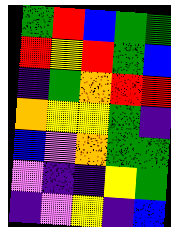[["green", "red", "blue", "green", "green"], ["red", "yellow", "red", "green", "blue"], ["indigo", "green", "orange", "red", "red"], ["orange", "yellow", "yellow", "green", "indigo"], ["blue", "violet", "orange", "green", "green"], ["violet", "indigo", "indigo", "yellow", "green"], ["indigo", "violet", "yellow", "indigo", "blue"]]